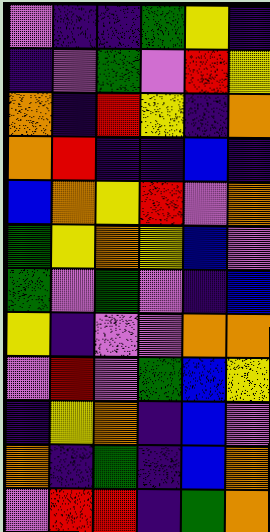[["violet", "indigo", "indigo", "green", "yellow", "indigo"], ["indigo", "violet", "green", "violet", "red", "yellow"], ["orange", "indigo", "red", "yellow", "indigo", "orange"], ["orange", "red", "indigo", "indigo", "blue", "indigo"], ["blue", "orange", "yellow", "red", "violet", "orange"], ["green", "yellow", "orange", "yellow", "blue", "violet"], ["green", "violet", "green", "violet", "indigo", "blue"], ["yellow", "indigo", "violet", "violet", "orange", "orange"], ["violet", "red", "violet", "green", "blue", "yellow"], ["indigo", "yellow", "orange", "indigo", "blue", "violet"], ["orange", "indigo", "green", "indigo", "blue", "orange"], ["violet", "red", "red", "indigo", "green", "orange"]]